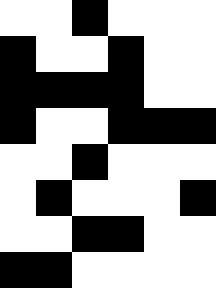[["white", "white", "black", "white", "white", "white"], ["black", "white", "white", "black", "white", "white"], ["black", "black", "black", "black", "white", "white"], ["black", "white", "white", "black", "black", "black"], ["white", "white", "black", "white", "white", "white"], ["white", "black", "white", "white", "white", "black"], ["white", "white", "black", "black", "white", "white"], ["black", "black", "white", "white", "white", "white"]]